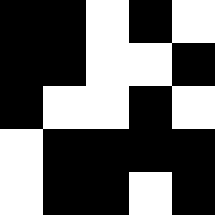[["black", "black", "white", "black", "white"], ["black", "black", "white", "white", "black"], ["black", "white", "white", "black", "white"], ["white", "black", "black", "black", "black"], ["white", "black", "black", "white", "black"]]